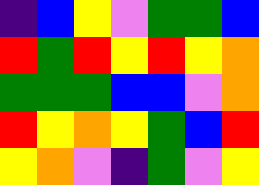[["indigo", "blue", "yellow", "violet", "green", "green", "blue"], ["red", "green", "red", "yellow", "red", "yellow", "orange"], ["green", "green", "green", "blue", "blue", "violet", "orange"], ["red", "yellow", "orange", "yellow", "green", "blue", "red"], ["yellow", "orange", "violet", "indigo", "green", "violet", "yellow"]]